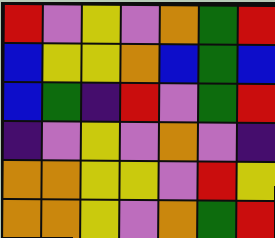[["red", "violet", "yellow", "violet", "orange", "green", "red"], ["blue", "yellow", "yellow", "orange", "blue", "green", "blue"], ["blue", "green", "indigo", "red", "violet", "green", "red"], ["indigo", "violet", "yellow", "violet", "orange", "violet", "indigo"], ["orange", "orange", "yellow", "yellow", "violet", "red", "yellow"], ["orange", "orange", "yellow", "violet", "orange", "green", "red"]]